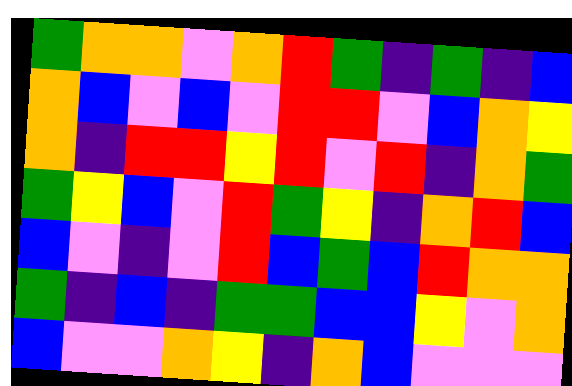[["green", "orange", "orange", "violet", "orange", "red", "green", "indigo", "green", "indigo", "blue"], ["orange", "blue", "violet", "blue", "violet", "red", "red", "violet", "blue", "orange", "yellow"], ["orange", "indigo", "red", "red", "yellow", "red", "violet", "red", "indigo", "orange", "green"], ["green", "yellow", "blue", "violet", "red", "green", "yellow", "indigo", "orange", "red", "blue"], ["blue", "violet", "indigo", "violet", "red", "blue", "green", "blue", "red", "orange", "orange"], ["green", "indigo", "blue", "indigo", "green", "green", "blue", "blue", "yellow", "violet", "orange"], ["blue", "violet", "violet", "orange", "yellow", "indigo", "orange", "blue", "violet", "violet", "violet"]]